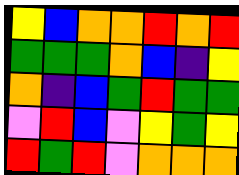[["yellow", "blue", "orange", "orange", "red", "orange", "red"], ["green", "green", "green", "orange", "blue", "indigo", "yellow"], ["orange", "indigo", "blue", "green", "red", "green", "green"], ["violet", "red", "blue", "violet", "yellow", "green", "yellow"], ["red", "green", "red", "violet", "orange", "orange", "orange"]]